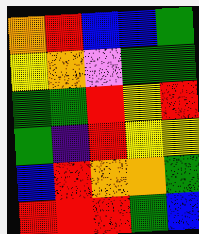[["orange", "red", "blue", "blue", "green"], ["yellow", "orange", "violet", "green", "green"], ["green", "green", "red", "yellow", "red"], ["green", "indigo", "red", "yellow", "yellow"], ["blue", "red", "orange", "orange", "green"], ["red", "red", "red", "green", "blue"]]